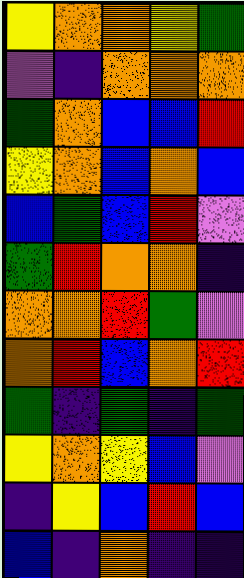[["yellow", "orange", "orange", "yellow", "green"], ["violet", "indigo", "orange", "orange", "orange"], ["green", "orange", "blue", "blue", "red"], ["yellow", "orange", "blue", "orange", "blue"], ["blue", "green", "blue", "red", "violet"], ["green", "red", "orange", "orange", "indigo"], ["orange", "orange", "red", "green", "violet"], ["orange", "red", "blue", "orange", "red"], ["green", "indigo", "green", "indigo", "green"], ["yellow", "orange", "yellow", "blue", "violet"], ["indigo", "yellow", "blue", "red", "blue"], ["blue", "indigo", "orange", "indigo", "indigo"]]